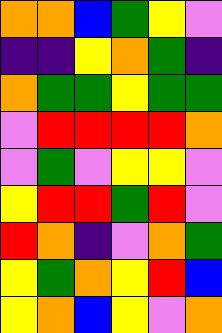[["orange", "orange", "blue", "green", "yellow", "violet"], ["indigo", "indigo", "yellow", "orange", "green", "indigo"], ["orange", "green", "green", "yellow", "green", "green"], ["violet", "red", "red", "red", "red", "orange"], ["violet", "green", "violet", "yellow", "yellow", "violet"], ["yellow", "red", "red", "green", "red", "violet"], ["red", "orange", "indigo", "violet", "orange", "green"], ["yellow", "green", "orange", "yellow", "red", "blue"], ["yellow", "orange", "blue", "yellow", "violet", "orange"]]